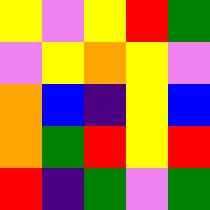[["yellow", "violet", "yellow", "red", "green"], ["violet", "yellow", "orange", "yellow", "violet"], ["orange", "blue", "indigo", "yellow", "blue"], ["orange", "green", "red", "yellow", "red"], ["red", "indigo", "green", "violet", "green"]]